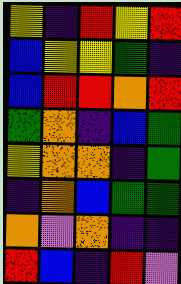[["yellow", "indigo", "red", "yellow", "red"], ["blue", "yellow", "yellow", "green", "indigo"], ["blue", "red", "red", "orange", "red"], ["green", "orange", "indigo", "blue", "green"], ["yellow", "orange", "orange", "indigo", "green"], ["indigo", "orange", "blue", "green", "green"], ["orange", "violet", "orange", "indigo", "indigo"], ["red", "blue", "indigo", "red", "violet"]]